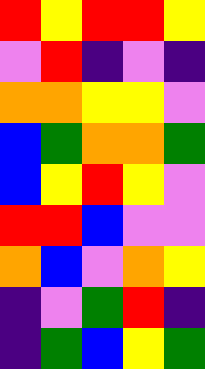[["red", "yellow", "red", "red", "yellow"], ["violet", "red", "indigo", "violet", "indigo"], ["orange", "orange", "yellow", "yellow", "violet"], ["blue", "green", "orange", "orange", "green"], ["blue", "yellow", "red", "yellow", "violet"], ["red", "red", "blue", "violet", "violet"], ["orange", "blue", "violet", "orange", "yellow"], ["indigo", "violet", "green", "red", "indigo"], ["indigo", "green", "blue", "yellow", "green"]]